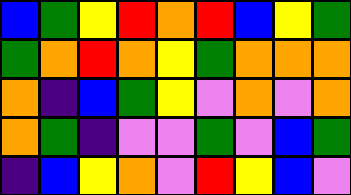[["blue", "green", "yellow", "red", "orange", "red", "blue", "yellow", "green"], ["green", "orange", "red", "orange", "yellow", "green", "orange", "orange", "orange"], ["orange", "indigo", "blue", "green", "yellow", "violet", "orange", "violet", "orange"], ["orange", "green", "indigo", "violet", "violet", "green", "violet", "blue", "green"], ["indigo", "blue", "yellow", "orange", "violet", "red", "yellow", "blue", "violet"]]